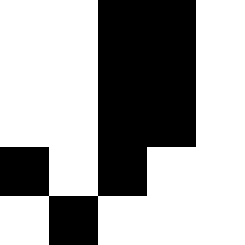[["white", "white", "black", "black", "white"], ["white", "white", "black", "black", "white"], ["white", "white", "black", "black", "white"], ["black", "white", "black", "white", "white"], ["white", "black", "white", "white", "white"]]